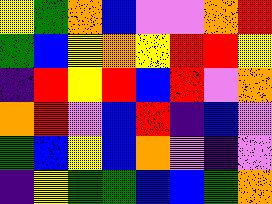[["yellow", "green", "orange", "blue", "violet", "violet", "orange", "red"], ["green", "blue", "yellow", "orange", "yellow", "red", "red", "yellow"], ["indigo", "red", "yellow", "red", "blue", "red", "violet", "orange"], ["orange", "red", "violet", "blue", "red", "indigo", "blue", "violet"], ["green", "blue", "yellow", "blue", "orange", "violet", "indigo", "violet"], ["indigo", "yellow", "green", "green", "blue", "blue", "green", "orange"]]